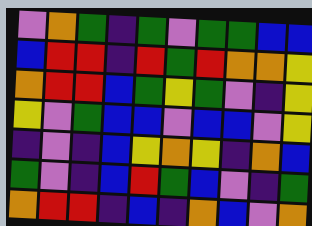[["violet", "orange", "green", "indigo", "green", "violet", "green", "green", "blue", "blue"], ["blue", "red", "red", "indigo", "red", "green", "red", "orange", "orange", "yellow"], ["orange", "red", "red", "blue", "green", "yellow", "green", "violet", "indigo", "yellow"], ["yellow", "violet", "green", "blue", "blue", "violet", "blue", "blue", "violet", "yellow"], ["indigo", "violet", "indigo", "blue", "yellow", "orange", "yellow", "indigo", "orange", "blue"], ["green", "violet", "indigo", "blue", "red", "green", "blue", "violet", "indigo", "green"], ["orange", "red", "red", "indigo", "blue", "indigo", "orange", "blue", "violet", "orange"]]